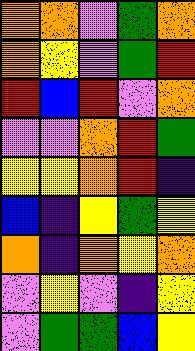[["orange", "orange", "violet", "green", "orange"], ["orange", "yellow", "violet", "green", "red"], ["red", "blue", "red", "violet", "orange"], ["violet", "violet", "orange", "red", "green"], ["yellow", "yellow", "orange", "red", "indigo"], ["blue", "indigo", "yellow", "green", "yellow"], ["orange", "indigo", "orange", "yellow", "orange"], ["violet", "yellow", "violet", "indigo", "yellow"], ["violet", "green", "green", "blue", "yellow"]]